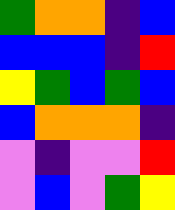[["green", "orange", "orange", "indigo", "blue"], ["blue", "blue", "blue", "indigo", "red"], ["yellow", "green", "blue", "green", "blue"], ["blue", "orange", "orange", "orange", "indigo"], ["violet", "indigo", "violet", "violet", "red"], ["violet", "blue", "violet", "green", "yellow"]]